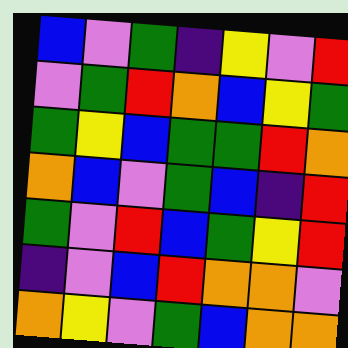[["blue", "violet", "green", "indigo", "yellow", "violet", "red"], ["violet", "green", "red", "orange", "blue", "yellow", "green"], ["green", "yellow", "blue", "green", "green", "red", "orange"], ["orange", "blue", "violet", "green", "blue", "indigo", "red"], ["green", "violet", "red", "blue", "green", "yellow", "red"], ["indigo", "violet", "blue", "red", "orange", "orange", "violet"], ["orange", "yellow", "violet", "green", "blue", "orange", "orange"]]